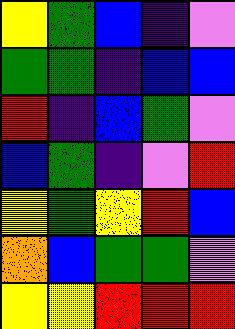[["yellow", "green", "blue", "indigo", "violet"], ["green", "green", "indigo", "blue", "blue"], ["red", "indigo", "blue", "green", "violet"], ["blue", "green", "indigo", "violet", "red"], ["yellow", "green", "yellow", "red", "blue"], ["orange", "blue", "green", "green", "violet"], ["yellow", "yellow", "red", "red", "red"]]